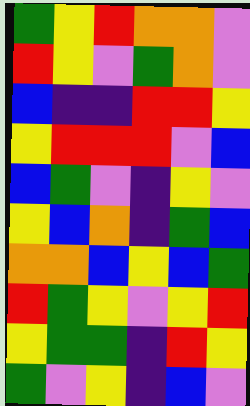[["green", "yellow", "red", "orange", "orange", "violet"], ["red", "yellow", "violet", "green", "orange", "violet"], ["blue", "indigo", "indigo", "red", "red", "yellow"], ["yellow", "red", "red", "red", "violet", "blue"], ["blue", "green", "violet", "indigo", "yellow", "violet"], ["yellow", "blue", "orange", "indigo", "green", "blue"], ["orange", "orange", "blue", "yellow", "blue", "green"], ["red", "green", "yellow", "violet", "yellow", "red"], ["yellow", "green", "green", "indigo", "red", "yellow"], ["green", "violet", "yellow", "indigo", "blue", "violet"]]